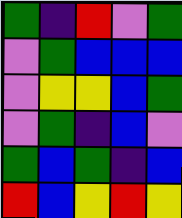[["green", "indigo", "red", "violet", "green"], ["violet", "green", "blue", "blue", "blue"], ["violet", "yellow", "yellow", "blue", "green"], ["violet", "green", "indigo", "blue", "violet"], ["green", "blue", "green", "indigo", "blue"], ["red", "blue", "yellow", "red", "yellow"]]